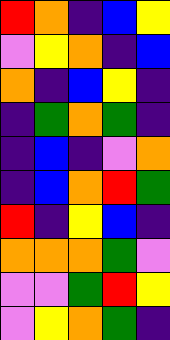[["red", "orange", "indigo", "blue", "yellow"], ["violet", "yellow", "orange", "indigo", "blue"], ["orange", "indigo", "blue", "yellow", "indigo"], ["indigo", "green", "orange", "green", "indigo"], ["indigo", "blue", "indigo", "violet", "orange"], ["indigo", "blue", "orange", "red", "green"], ["red", "indigo", "yellow", "blue", "indigo"], ["orange", "orange", "orange", "green", "violet"], ["violet", "violet", "green", "red", "yellow"], ["violet", "yellow", "orange", "green", "indigo"]]